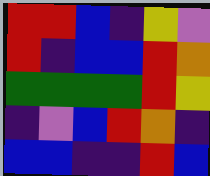[["red", "red", "blue", "indigo", "yellow", "violet"], ["red", "indigo", "blue", "blue", "red", "orange"], ["green", "green", "green", "green", "red", "yellow"], ["indigo", "violet", "blue", "red", "orange", "indigo"], ["blue", "blue", "indigo", "indigo", "red", "blue"]]